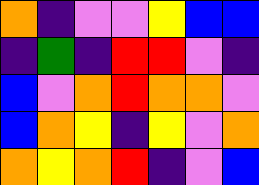[["orange", "indigo", "violet", "violet", "yellow", "blue", "blue"], ["indigo", "green", "indigo", "red", "red", "violet", "indigo"], ["blue", "violet", "orange", "red", "orange", "orange", "violet"], ["blue", "orange", "yellow", "indigo", "yellow", "violet", "orange"], ["orange", "yellow", "orange", "red", "indigo", "violet", "blue"]]